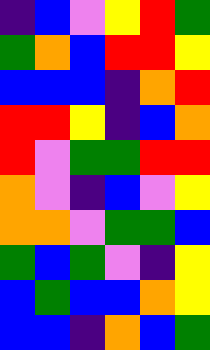[["indigo", "blue", "violet", "yellow", "red", "green"], ["green", "orange", "blue", "red", "red", "yellow"], ["blue", "blue", "blue", "indigo", "orange", "red"], ["red", "red", "yellow", "indigo", "blue", "orange"], ["red", "violet", "green", "green", "red", "red"], ["orange", "violet", "indigo", "blue", "violet", "yellow"], ["orange", "orange", "violet", "green", "green", "blue"], ["green", "blue", "green", "violet", "indigo", "yellow"], ["blue", "green", "blue", "blue", "orange", "yellow"], ["blue", "blue", "indigo", "orange", "blue", "green"]]